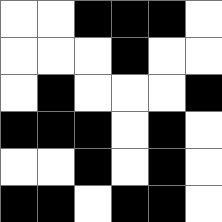[["white", "white", "black", "black", "black", "white"], ["white", "white", "white", "black", "white", "white"], ["white", "black", "white", "white", "white", "black"], ["black", "black", "black", "white", "black", "white"], ["white", "white", "black", "white", "black", "white"], ["black", "black", "white", "black", "black", "white"]]